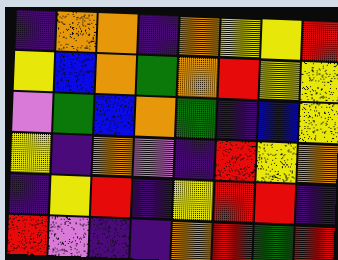[["indigo", "orange", "orange", "indigo", "orange", "yellow", "yellow", "red"], ["yellow", "blue", "orange", "green", "orange", "red", "yellow", "yellow"], ["violet", "green", "blue", "orange", "green", "indigo", "blue", "yellow"], ["yellow", "indigo", "orange", "violet", "indigo", "red", "yellow", "orange"], ["indigo", "yellow", "red", "indigo", "yellow", "red", "red", "indigo"], ["red", "violet", "indigo", "indigo", "orange", "red", "green", "red"]]